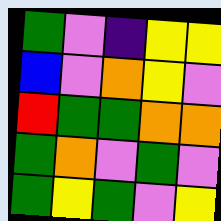[["green", "violet", "indigo", "yellow", "yellow"], ["blue", "violet", "orange", "yellow", "violet"], ["red", "green", "green", "orange", "orange"], ["green", "orange", "violet", "green", "violet"], ["green", "yellow", "green", "violet", "yellow"]]